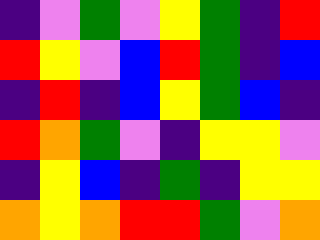[["indigo", "violet", "green", "violet", "yellow", "green", "indigo", "red"], ["red", "yellow", "violet", "blue", "red", "green", "indigo", "blue"], ["indigo", "red", "indigo", "blue", "yellow", "green", "blue", "indigo"], ["red", "orange", "green", "violet", "indigo", "yellow", "yellow", "violet"], ["indigo", "yellow", "blue", "indigo", "green", "indigo", "yellow", "yellow"], ["orange", "yellow", "orange", "red", "red", "green", "violet", "orange"]]